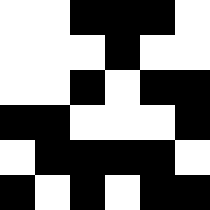[["white", "white", "black", "black", "black", "white"], ["white", "white", "white", "black", "white", "white"], ["white", "white", "black", "white", "black", "black"], ["black", "black", "white", "white", "white", "black"], ["white", "black", "black", "black", "black", "white"], ["black", "white", "black", "white", "black", "black"]]